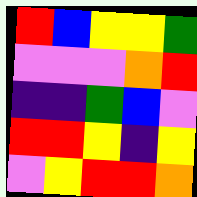[["red", "blue", "yellow", "yellow", "green"], ["violet", "violet", "violet", "orange", "red"], ["indigo", "indigo", "green", "blue", "violet"], ["red", "red", "yellow", "indigo", "yellow"], ["violet", "yellow", "red", "red", "orange"]]